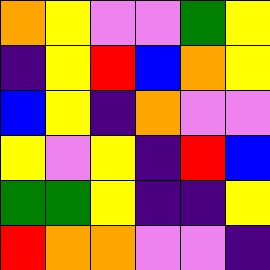[["orange", "yellow", "violet", "violet", "green", "yellow"], ["indigo", "yellow", "red", "blue", "orange", "yellow"], ["blue", "yellow", "indigo", "orange", "violet", "violet"], ["yellow", "violet", "yellow", "indigo", "red", "blue"], ["green", "green", "yellow", "indigo", "indigo", "yellow"], ["red", "orange", "orange", "violet", "violet", "indigo"]]